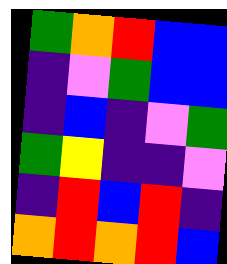[["green", "orange", "red", "blue", "blue"], ["indigo", "violet", "green", "blue", "blue"], ["indigo", "blue", "indigo", "violet", "green"], ["green", "yellow", "indigo", "indigo", "violet"], ["indigo", "red", "blue", "red", "indigo"], ["orange", "red", "orange", "red", "blue"]]